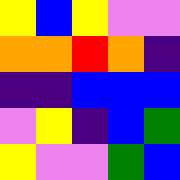[["yellow", "blue", "yellow", "violet", "violet"], ["orange", "orange", "red", "orange", "indigo"], ["indigo", "indigo", "blue", "blue", "blue"], ["violet", "yellow", "indigo", "blue", "green"], ["yellow", "violet", "violet", "green", "blue"]]